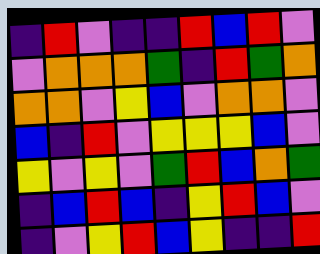[["indigo", "red", "violet", "indigo", "indigo", "red", "blue", "red", "violet"], ["violet", "orange", "orange", "orange", "green", "indigo", "red", "green", "orange"], ["orange", "orange", "violet", "yellow", "blue", "violet", "orange", "orange", "violet"], ["blue", "indigo", "red", "violet", "yellow", "yellow", "yellow", "blue", "violet"], ["yellow", "violet", "yellow", "violet", "green", "red", "blue", "orange", "green"], ["indigo", "blue", "red", "blue", "indigo", "yellow", "red", "blue", "violet"], ["indigo", "violet", "yellow", "red", "blue", "yellow", "indigo", "indigo", "red"]]